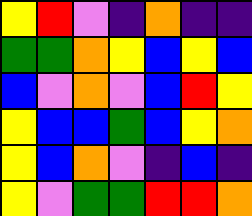[["yellow", "red", "violet", "indigo", "orange", "indigo", "indigo"], ["green", "green", "orange", "yellow", "blue", "yellow", "blue"], ["blue", "violet", "orange", "violet", "blue", "red", "yellow"], ["yellow", "blue", "blue", "green", "blue", "yellow", "orange"], ["yellow", "blue", "orange", "violet", "indigo", "blue", "indigo"], ["yellow", "violet", "green", "green", "red", "red", "orange"]]